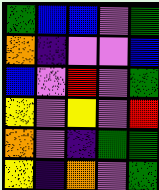[["green", "blue", "blue", "violet", "green"], ["orange", "indigo", "violet", "violet", "blue"], ["blue", "violet", "red", "violet", "green"], ["yellow", "violet", "yellow", "violet", "red"], ["orange", "violet", "indigo", "green", "green"], ["yellow", "indigo", "orange", "violet", "green"]]